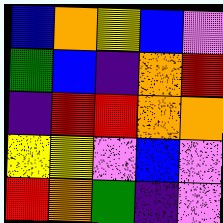[["blue", "orange", "yellow", "blue", "violet"], ["green", "blue", "indigo", "orange", "red"], ["indigo", "red", "red", "orange", "orange"], ["yellow", "yellow", "violet", "blue", "violet"], ["red", "orange", "green", "indigo", "violet"]]